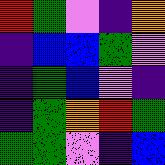[["red", "green", "violet", "indigo", "orange"], ["indigo", "blue", "blue", "green", "violet"], ["indigo", "green", "blue", "violet", "indigo"], ["indigo", "green", "orange", "red", "green"], ["green", "green", "violet", "indigo", "blue"]]